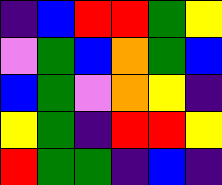[["indigo", "blue", "red", "red", "green", "yellow"], ["violet", "green", "blue", "orange", "green", "blue"], ["blue", "green", "violet", "orange", "yellow", "indigo"], ["yellow", "green", "indigo", "red", "red", "yellow"], ["red", "green", "green", "indigo", "blue", "indigo"]]